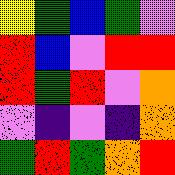[["yellow", "green", "blue", "green", "violet"], ["red", "blue", "violet", "red", "red"], ["red", "green", "red", "violet", "orange"], ["violet", "indigo", "violet", "indigo", "orange"], ["green", "red", "green", "orange", "red"]]